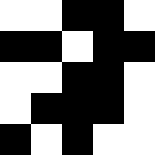[["white", "white", "black", "black", "white"], ["black", "black", "white", "black", "black"], ["white", "white", "black", "black", "white"], ["white", "black", "black", "black", "white"], ["black", "white", "black", "white", "white"]]